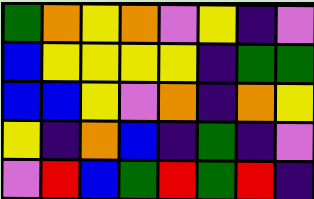[["green", "orange", "yellow", "orange", "violet", "yellow", "indigo", "violet"], ["blue", "yellow", "yellow", "yellow", "yellow", "indigo", "green", "green"], ["blue", "blue", "yellow", "violet", "orange", "indigo", "orange", "yellow"], ["yellow", "indigo", "orange", "blue", "indigo", "green", "indigo", "violet"], ["violet", "red", "blue", "green", "red", "green", "red", "indigo"]]